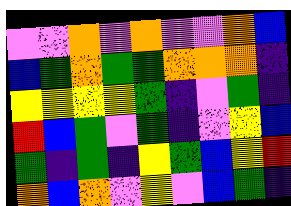[["violet", "violet", "orange", "violet", "orange", "violet", "violet", "orange", "blue"], ["blue", "green", "orange", "green", "green", "orange", "orange", "orange", "indigo"], ["yellow", "yellow", "yellow", "yellow", "green", "indigo", "violet", "green", "indigo"], ["red", "blue", "green", "violet", "green", "indigo", "violet", "yellow", "blue"], ["green", "indigo", "green", "indigo", "yellow", "green", "blue", "yellow", "red"], ["orange", "blue", "orange", "violet", "yellow", "violet", "blue", "green", "indigo"]]